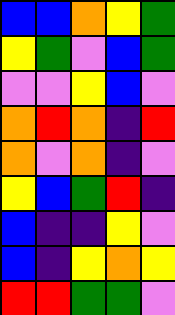[["blue", "blue", "orange", "yellow", "green"], ["yellow", "green", "violet", "blue", "green"], ["violet", "violet", "yellow", "blue", "violet"], ["orange", "red", "orange", "indigo", "red"], ["orange", "violet", "orange", "indigo", "violet"], ["yellow", "blue", "green", "red", "indigo"], ["blue", "indigo", "indigo", "yellow", "violet"], ["blue", "indigo", "yellow", "orange", "yellow"], ["red", "red", "green", "green", "violet"]]